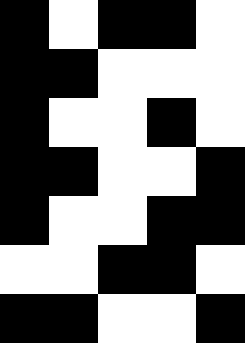[["black", "white", "black", "black", "white"], ["black", "black", "white", "white", "white"], ["black", "white", "white", "black", "white"], ["black", "black", "white", "white", "black"], ["black", "white", "white", "black", "black"], ["white", "white", "black", "black", "white"], ["black", "black", "white", "white", "black"]]